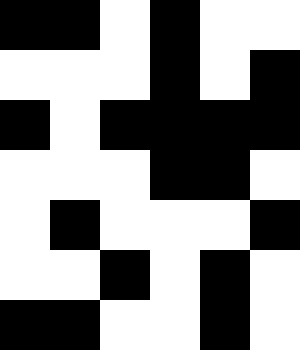[["black", "black", "white", "black", "white", "white"], ["white", "white", "white", "black", "white", "black"], ["black", "white", "black", "black", "black", "black"], ["white", "white", "white", "black", "black", "white"], ["white", "black", "white", "white", "white", "black"], ["white", "white", "black", "white", "black", "white"], ["black", "black", "white", "white", "black", "white"]]